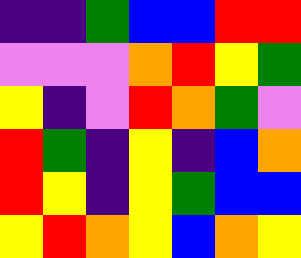[["indigo", "indigo", "green", "blue", "blue", "red", "red"], ["violet", "violet", "violet", "orange", "red", "yellow", "green"], ["yellow", "indigo", "violet", "red", "orange", "green", "violet"], ["red", "green", "indigo", "yellow", "indigo", "blue", "orange"], ["red", "yellow", "indigo", "yellow", "green", "blue", "blue"], ["yellow", "red", "orange", "yellow", "blue", "orange", "yellow"]]